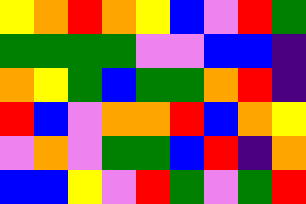[["yellow", "orange", "red", "orange", "yellow", "blue", "violet", "red", "green"], ["green", "green", "green", "green", "violet", "violet", "blue", "blue", "indigo"], ["orange", "yellow", "green", "blue", "green", "green", "orange", "red", "indigo"], ["red", "blue", "violet", "orange", "orange", "red", "blue", "orange", "yellow"], ["violet", "orange", "violet", "green", "green", "blue", "red", "indigo", "orange"], ["blue", "blue", "yellow", "violet", "red", "green", "violet", "green", "red"]]